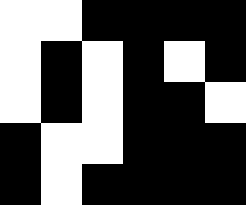[["white", "white", "black", "black", "black", "black"], ["white", "black", "white", "black", "white", "black"], ["white", "black", "white", "black", "black", "white"], ["black", "white", "white", "black", "black", "black"], ["black", "white", "black", "black", "black", "black"]]